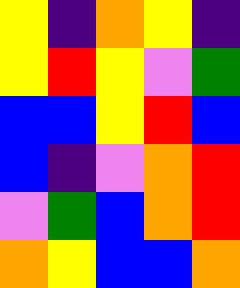[["yellow", "indigo", "orange", "yellow", "indigo"], ["yellow", "red", "yellow", "violet", "green"], ["blue", "blue", "yellow", "red", "blue"], ["blue", "indigo", "violet", "orange", "red"], ["violet", "green", "blue", "orange", "red"], ["orange", "yellow", "blue", "blue", "orange"]]